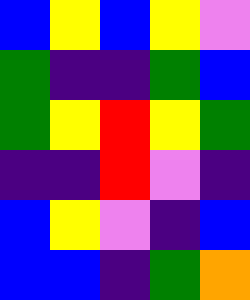[["blue", "yellow", "blue", "yellow", "violet"], ["green", "indigo", "indigo", "green", "blue"], ["green", "yellow", "red", "yellow", "green"], ["indigo", "indigo", "red", "violet", "indigo"], ["blue", "yellow", "violet", "indigo", "blue"], ["blue", "blue", "indigo", "green", "orange"]]